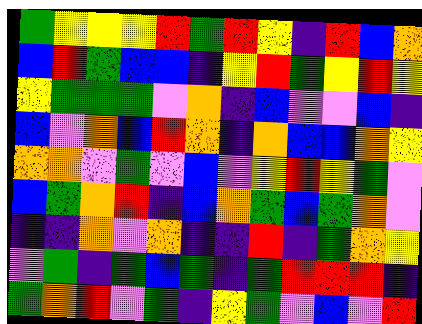[["green", "yellow", "yellow", "yellow", "red", "green", "red", "yellow", "indigo", "red", "blue", "orange"], ["blue", "red", "green", "blue", "blue", "indigo", "yellow", "red", "green", "yellow", "red", "yellow"], ["yellow", "green", "green", "green", "violet", "orange", "indigo", "blue", "violet", "violet", "blue", "indigo"], ["blue", "violet", "orange", "blue", "red", "orange", "indigo", "orange", "blue", "blue", "orange", "yellow"], ["orange", "orange", "violet", "green", "violet", "blue", "violet", "yellow", "red", "yellow", "green", "violet"], ["blue", "green", "orange", "red", "indigo", "blue", "orange", "green", "blue", "green", "orange", "violet"], ["indigo", "indigo", "orange", "violet", "orange", "indigo", "indigo", "red", "indigo", "green", "orange", "yellow"], ["violet", "green", "indigo", "green", "blue", "green", "indigo", "green", "red", "red", "red", "indigo"], ["green", "orange", "red", "violet", "green", "indigo", "yellow", "green", "violet", "blue", "violet", "red"]]